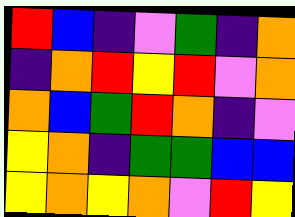[["red", "blue", "indigo", "violet", "green", "indigo", "orange"], ["indigo", "orange", "red", "yellow", "red", "violet", "orange"], ["orange", "blue", "green", "red", "orange", "indigo", "violet"], ["yellow", "orange", "indigo", "green", "green", "blue", "blue"], ["yellow", "orange", "yellow", "orange", "violet", "red", "yellow"]]